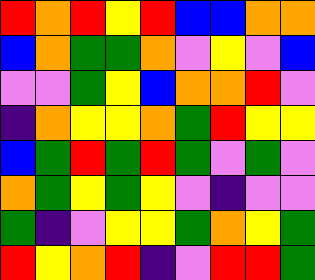[["red", "orange", "red", "yellow", "red", "blue", "blue", "orange", "orange"], ["blue", "orange", "green", "green", "orange", "violet", "yellow", "violet", "blue"], ["violet", "violet", "green", "yellow", "blue", "orange", "orange", "red", "violet"], ["indigo", "orange", "yellow", "yellow", "orange", "green", "red", "yellow", "yellow"], ["blue", "green", "red", "green", "red", "green", "violet", "green", "violet"], ["orange", "green", "yellow", "green", "yellow", "violet", "indigo", "violet", "violet"], ["green", "indigo", "violet", "yellow", "yellow", "green", "orange", "yellow", "green"], ["red", "yellow", "orange", "red", "indigo", "violet", "red", "red", "green"]]